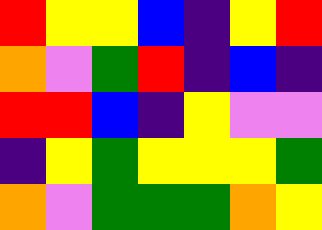[["red", "yellow", "yellow", "blue", "indigo", "yellow", "red"], ["orange", "violet", "green", "red", "indigo", "blue", "indigo"], ["red", "red", "blue", "indigo", "yellow", "violet", "violet"], ["indigo", "yellow", "green", "yellow", "yellow", "yellow", "green"], ["orange", "violet", "green", "green", "green", "orange", "yellow"]]